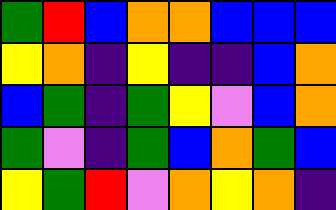[["green", "red", "blue", "orange", "orange", "blue", "blue", "blue"], ["yellow", "orange", "indigo", "yellow", "indigo", "indigo", "blue", "orange"], ["blue", "green", "indigo", "green", "yellow", "violet", "blue", "orange"], ["green", "violet", "indigo", "green", "blue", "orange", "green", "blue"], ["yellow", "green", "red", "violet", "orange", "yellow", "orange", "indigo"]]